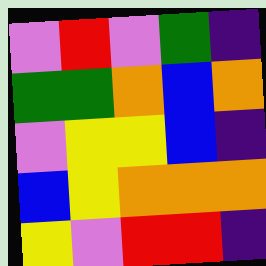[["violet", "red", "violet", "green", "indigo"], ["green", "green", "orange", "blue", "orange"], ["violet", "yellow", "yellow", "blue", "indigo"], ["blue", "yellow", "orange", "orange", "orange"], ["yellow", "violet", "red", "red", "indigo"]]